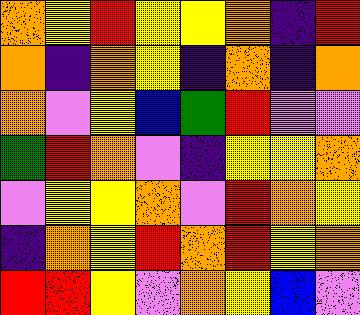[["orange", "yellow", "red", "yellow", "yellow", "orange", "indigo", "red"], ["orange", "indigo", "orange", "yellow", "indigo", "orange", "indigo", "orange"], ["orange", "violet", "yellow", "blue", "green", "red", "violet", "violet"], ["green", "red", "orange", "violet", "indigo", "yellow", "yellow", "orange"], ["violet", "yellow", "yellow", "orange", "violet", "red", "orange", "yellow"], ["indigo", "orange", "yellow", "red", "orange", "red", "yellow", "orange"], ["red", "red", "yellow", "violet", "orange", "yellow", "blue", "violet"]]